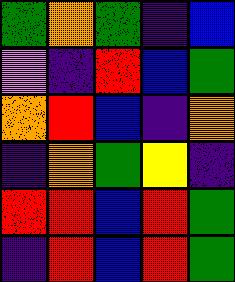[["green", "orange", "green", "indigo", "blue"], ["violet", "indigo", "red", "blue", "green"], ["orange", "red", "blue", "indigo", "orange"], ["indigo", "orange", "green", "yellow", "indigo"], ["red", "red", "blue", "red", "green"], ["indigo", "red", "blue", "red", "green"]]